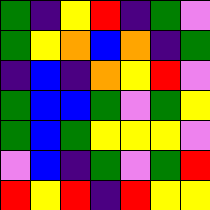[["green", "indigo", "yellow", "red", "indigo", "green", "violet"], ["green", "yellow", "orange", "blue", "orange", "indigo", "green"], ["indigo", "blue", "indigo", "orange", "yellow", "red", "violet"], ["green", "blue", "blue", "green", "violet", "green", "yellow"], ["green", "blue", "green", "yellow", "yellow", "yellow", "violet"], ["violet", "blue", "indigo", "green", "violet", "green", "red"], ["red", "yellow", "red", "indigo", "red", "yellow", "yellow"]]